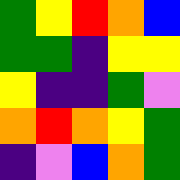[["green", "yellow", "red", "orange", "blue"], ["green", "green", "indigo", "yellow", "yellow"], ["yellow", "indigo", "indigo", "green", "violet"], ["orange", "red", "orange", "yellow", "green"], ["indigo", "violet", "blue", "orange", "green"]]